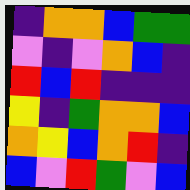[["indigo", "orange", "orange", "blue", "green", "green"], ["violet", "indigo", "violet", "orange", "blue", "indigo"], ["red", "blue", "red", "indigo", "indigo", "indigo"], ["yellow", "indigo", "green", "orange", "orange", "blue"], ["orange", "yellow", "blue", "orange", "red", "indigo"], ["blue", "violet", "red", "green", "violet", "blue"]]